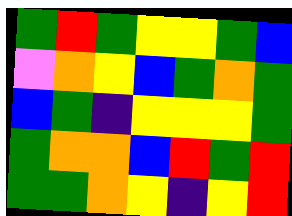[["green", "red", "green", "yellow", "yellow", "green", "blue"], ["violet", "orange", "yellow", "blue", "green", "orange", "green"], ["blue", "green", "indigo", "yellow", "yellow", "yellow", "green"], ["green", "orange", "orange", "blue", "red", "green", "red"], ["green", "green", "orange", "yellow", "indigo", "yellow", "red"]]